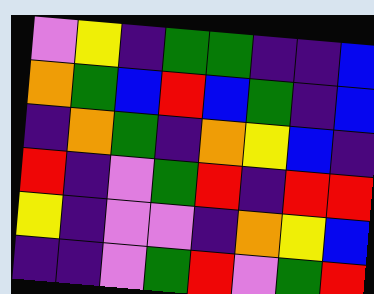[["violet", "yellow", "indigo", "green", "green", "indigo", "indigo", "blue"], ["orange", "green", "blue", "red", "blue", "green", "indigo", "blue"], ["indigo", "orange", "green", "indigo", "orange", "yellow", "blue", "indigo"], ["red", "indigo", "violet", "green", "red", "indigo", "red", "red"], ["yellow", "indigo", "violet", "violet", "indigo", "orange", "yellow", "blue"], ["indigo", "indigo", "violet", "green", "red", "violet", "green", "red"]]